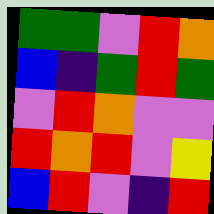[["green", "green", "violet", "red", "orange"], ["blue", "indigo", "green", "red", "green"], ["violet", "red", "orange", "violet", "violet"], ["red", "orange", "red", "violet", "yellow"], ["blue", "red", "violet", "indigo", "red"]]